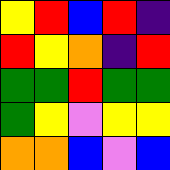[["yellow", "red", "blue", "red", "indigo"], ["red", "yellow", "orange", "indigo", "red"], ["green", "green", "red", "green", "green"], ["green", "yellow", "violet", "yellow", "yellow"], ["orange", "orange", "blue", "violet", "blue"]]